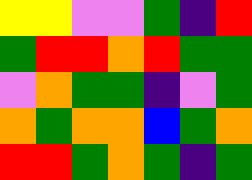[["yellow", "yellow", "violet", "violet", "green", "indigo", "red"], ["green", "red", "red", "orange", "red", "green", "green"], ["violet", "orange", "green", "green", "indigo", "violet", "green"], ["orange", "green", "orange", "orange", "blue", "green", "orange"], ["red", "red", "green", "orange", "green", "indigo", "green"]]